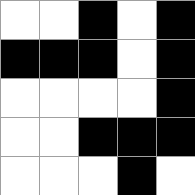[["white", "white", "black", "white", "black"], ["black", "black", "black", "white", "black"], ["white", "white", "white", "white", "black"], ["white", "white", "black", "black", "black"], ["white", "white", "white", "black", "white"]]